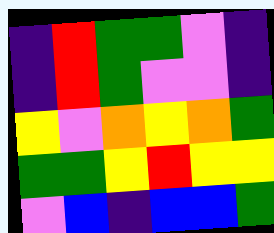[["indigo", "red", "green", "green", "violet", "indigo"], ["indigo", "red", "green", "violet", "violet", "indigo"], ["yellow", "violet", "orange", "yellow", "orange", "green"], ["green", "green", "yellow", "red", "yellow", "yellow"], ["violet", "blue", "indigo", "blue", "blue", "green"]]